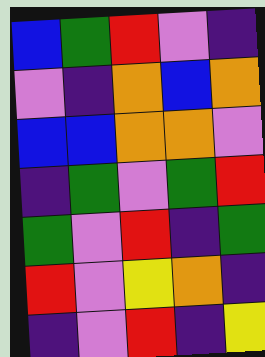[["blue", "green", "red", "violet", "indigo"], ["violet", "indigo", "orange", "blue", "orange"], ["blue", "blue", "orange", "orange", "violet"], ["indigo", "green", "violet", "green", "red"], ["green", "violet", "red", "indigo", "green"], ["red", "violet", "yellow", "orange", "indigo"], ["indigo", "violet", "red", "indigo", "yellow"]]